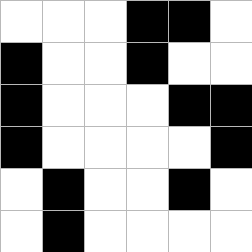[["white", "white", "white", "black", "black", "white"], ["black", "white", "white", "black", "white", "white"], ["black", "white", "white", "white", "black", "black"], ["black", "white", "white", "white", "white", "black"], ["white", "black", "white", "white", "black", "white"], ["white", "black", "white", "white", "white", "white"]]